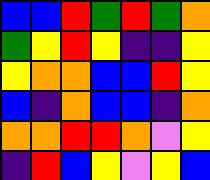[["blue", "blue", "red", "green", "red", "green", "orange"], ["green", "yellow", "red", "yellow", "indigo", "indigo", "yellow"], ["yellow", "orange", "orange", "blue", "blue", "red", "yellow"], ["blue", "indigo", "orange", "blue", "blue", "indigo", "orange"], ["orange", "orange", "red", "red", "orange", "violet", "yellow"], ["indigo", "red", "blue", "yellow", "violet", "yellow", "blue"]]